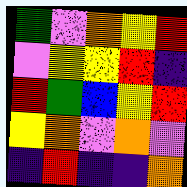[["green", "violet", "orange", "yellow", "red"], ["violet", "yellow", "yellow", "red", "indigo"], ["red", "green", "blue", "yellow", "red"], ["yellow", "orange", "violet", "orange", "violet"], ["indigo", "red", "indigo", "indigo", "orange"]]